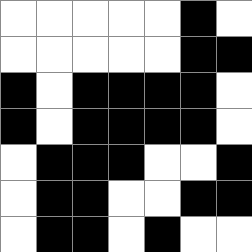[["white", "white", "white", "white", "white", "black", "white"], ["white", "white", "white", "white", "white", "black", "black"], ["black", "white", "black", "black", "black", "black", "white"], ["black", "white", "black", "black", "black", "black", "white"], ["white", "black", "black", "black", "white", "white", "black"], ["white", "black", "black", "white", "white", "black", "black"], ["white", "black", "black", "white", "black", "white", "white"]]